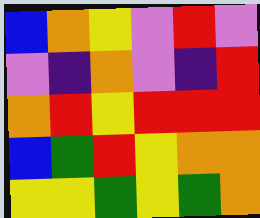[["blue", "orange", "yellow", "violet", "red", "violet"], ["violet", "indigo", "orange", "violet", "indigo", "red"], ["orange", "red", "yellow", "red", "red", "red"], ["blue", "green", "red", "yellow", "orange", "orange"], ["yellow", "yellow", "green", "yellow", "green", "orange"]]